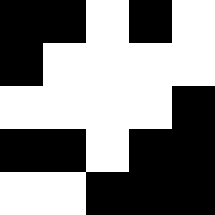[["black", "black", "white", "black", "white"], ["black", "white", "white", "white", "white"], ["white", "white", "white", "white", "black"], ["black", "black", "white", "black", "black"], ["white", "white", "black", "black", "black"]]